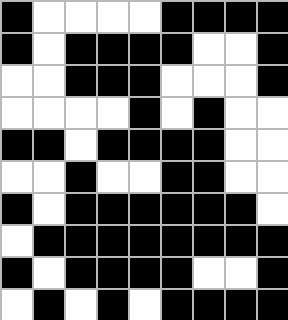[["black", "white", "white", "white", "white", "black", "black", "black", "black"], ["black", "white", "black", "black", "black", "black", "white", "white", "black"], ["white", "white", "black", "black", "black", "white", "white", "white", "black"], ["white", "white", "white", "white", "black", "white", "black", "white", "white"], ["black", "black", "white", "black", "black", "black", "black", "white", "white"], ["white", "white", "black", "white", "white", "black", "black", "white", "white"], ["black", "white", "black", "black", "black", "black", "black", "black", "white"], ["white", "black", "black", "black", "black", "black", "black", "black", "black"], ["black", "white", "black", "black", "black", "black", "white", "white", "black"], ["white", "black", "white", "black", "white", "black", "black", "black", "black"]]